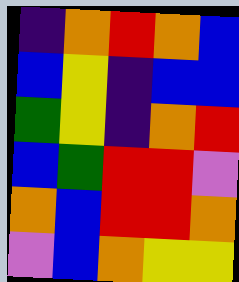[["indigo", "orange", "red", "orange", "blue"], ["blue", "yellow", "indigo", "blue", "blue"], ["green", "yellow", "indigo", "orange", "red"], ["blue", "green", "red", "red", "violet"], ["orange", "blue", "red", "red", "orange"], ["violet", "blue", "orange", "yellow", "yellow"]]